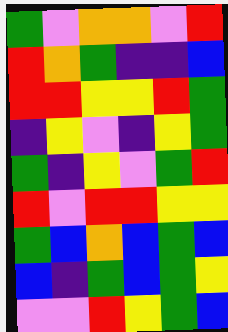[["green", "violet", "orange", "orange", "violet", "red"], ["red", "orange", "green", "indigo", "indigo", "blue"], ["red", "red", "yellow", "yellow", "red", "green"], ["indigo", "yellow", "violet", "indigo", "yellow", "green"], ["green", "indigo", "yellow", "violet", "green", "red"], ["red", "violet", "red", "red", "yellow", "yellow"], ["green", "blue", "orange", "blue", "green", "blue"], ["blue", "indigo", "green", "blue", "green", "yellow"], ["violet", "violet", "red", "yellow", "green", "blue"]]